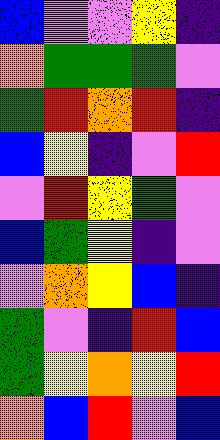[["blue", "violet", "violet", "yellow", "indigo"], ["orange", "green", "green", "green", "violet"], ["green", "red", "orange", "red", "indigo"], ["blue", "yellow", "indigo", "violet", "red"], ["violet", "red", "yellow", "green", "violet"], ["blue", "green", "yellow", "indigo", "violet"], ["violet", "orange", "yellow", "blue", "indigo"], ["green", "violet", "indigo", "red", "blue"], ["green", "yellow", "orange", "yellow", "red"], ["orange", "blue", "red", "violet", "blue"]]